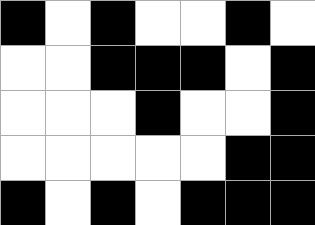[["black", "white", "black", "white", "white", "black", "white"], ["white", "white", "black", "black", "black", "white", "black"], ["white", "white", "white", "black", "white", "white", "black"], ["white", "white", "white", "white", "white", "black", "black"], ["black", "white", "black", "white", "black", "black", "black"]]